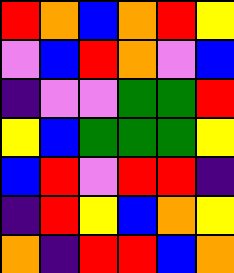[["red", "orange", "blue", "orange", "red", "yellow"], ["violet", "blue", "red", "orange", "violet", "blue"], ["indigo", "violet", "violet", "green", "green", "red"], ["yellow", "blue", "green", "green", "green", "yellow"], ["blue", "red", "violet", "red", "red", "indigo"], ["indigo", "red", "yellow", "blue", "orange", "yellow"], ["orange", "indigo", "red", "red", "blue", "orange"]]